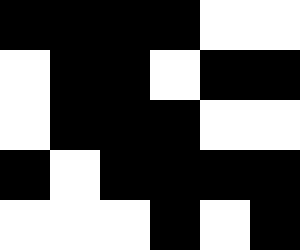[["black", "black", "black", "black", "white", "white"], ["white", "black", "black", "white", "black", "black"], ["white", "black", "black", "black", "white", "white"], ["black", "white", "black", "black", "black", "black"], ["white", "white", "white", "black", "white", "black"]]